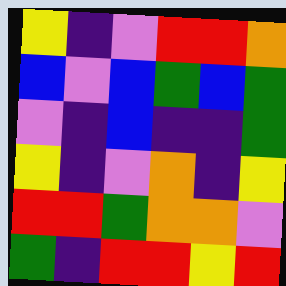[["yellow", "indigo", "violet", "red", "red", "orange"], ["blue", "violet", "blue", "green", "blue", "green"], ["violet", "indigo", "blue", "indigo", "indigo", "green"], ["yellow", "indigo", "violet", "orange", "indigo", "yellow"], ["red", "red", "green", "orange", "orange", "violet"], ["green", "indigo", "red", "red", "yellow", "red"]]